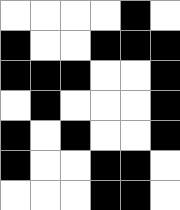[["white", "white", "white", "white", "black", "white"], ["black", "white", "white", "black", "black", "black"], ["black", "black", "black", "white", "white", "black"], ["white", "black", "white", "white", "white", "black"], ["black", "white", "black", "white", "white", "black"], ["black", "white", "white", "black", "black", "white"], ["white", "white", "white", "black", "black", "white"]]